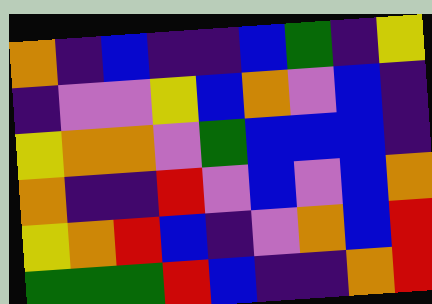[["orange", "indigo", "blue", "indigo", "indigo", "blue", "green", "indigo", "yellow"], ["indigo", "violet", "violet", "yellow", "blue", "orange", "violet", "blue", "indigo"], ["yellow", "orange", "orange", "violet", "green", "blue", "blue", "blue", "indigo"], ["orange", "indigo", "indigo", "red", "violet", "blue", "violet", "blue", "orange"], ["yellow", "orange", "red", "blue", "indigo", "violet", "orange", "blue", "red"], ["green", "green", "green", "red", "blue", "indigo", "indigo", "orange", "red"]]